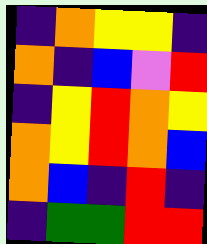[["indigo", "orange", "yellow", "yellow", "indigo"], ["orange", "indigo", "blue", "violet", "red"], ["indigo", "yellow", "red", "orange", "yellow"], ["orange", "yellow", "red", "orange", "blue"], ["orange", "blue", "indigo", "red", "indigo"], ["indigo", "green", "green", "red", "red"]]